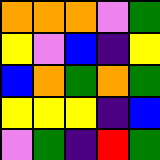[["orange", "orange", "orange", "violet", "green"], ["yellow", "violet", "blue", "indigo", "yellow"], ["blue", "orange", "green", "orange", "green"], ["yellow", "yellow", "yellow", "indigo", "blue"], ["violet", "green", "indigo", "red", "green"]]